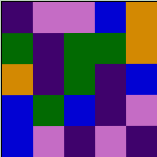[["indigo", "violet", "violet", "blue", "orange"], ["green", "indigo", "green", "green", "orange"], ["orange", "indigo", "green", "indigo", "blue"], ["blue", "green", "blue", "indigo", "violet"], ["blue", "violet", "indigo", "violet", "indigo"]]